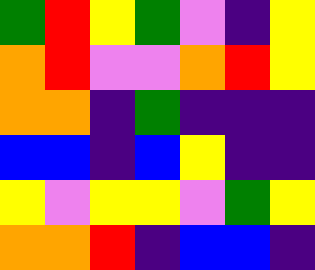[["green", "red", "yellow", "green", "violet", "indigo", "yellow"], ["orange", "red", "violet", "violet", "orange", "red", "yellow"], ["orange", "orange", "indigo", "green", "indigo", "indigo", "indigo"], ["blue", "blue", "indigo", "blue", "yellow", "indigo", "indigo"], ["yellow", "violet", "yellow", "yellow", "violet", "green", "yellow"], ["orange", "orange", "red", "indigo", "blue", "blue", "indigo"]]